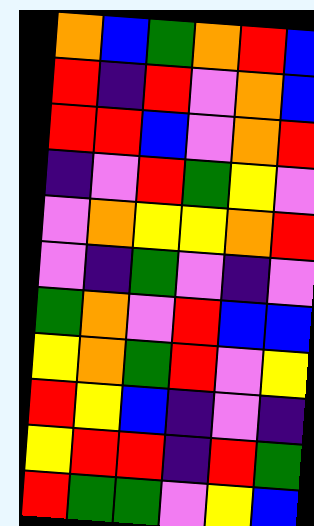[["orange", "blue", "green", "orange", "red", "blue"], ["red", "indigo", "red", "violet", "orange", "blue"], ["red", "red", "blue", "violet", "orange", "red"], ["indigo", "violet", "red", "green", "yellow", "violet"], ["violet", "orange", "yellow", "yellow", "orange", "red"], ["violet", "indigo", "green", "violet", "indigo", "violet"], ["green", "orange", "violet", "red", "blue", "blue"], ["yellow", "orange", "green", "red", "violet", "yellow"], ["red", "yellow", "blue", "indigo", "violet", "indigo"], ["yellow", "red", "red", "indigo", "red", "green"], ["red", "green", "green", "violet", "yellow", "blue"]]